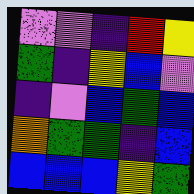[["violet", "violet", "indigo", "red", "yellow"], ["green", "indigo", "yellow", "blue", "violet"], ["indigo", "violet", "blue", "green", "blue"], ["orange", "green", "green", "indigo", "blue"], ["blue", "blue", "blue", "yellow", "green"]]